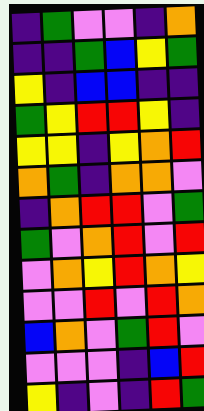[["indigo", "green", "violet", "violet", "indigo", "orange"], ["indigo", "indigo", "green", "blue", "yellow", "green"], ["yellow", "indigo", "blue", "blue", "indigo", "indigo"], ["green", "yellow", "red", "red", "yellow", "indigo"], ["yellow", "yellow", "indigo", "yellow", "orange", "red"], ["orange", "green", "indigo", "orange", "orange", "violet"], ["indigo", "orange", "red", "red", "violet", "green"], ["green", "violet", "orange", "red", "violet", "red"], ["violet", "orange", "yellow", "red", "orange", "yellow"], ["violet", "violet", "red", "violet", "red", "orange"], ["blue", "orange", "violet", "green", "red", "violet"], ["violet", "violet", "violet", "indigo", "blue", "red"], ["yellow", "indigo", "violet", "indigo", "red", "green"]]